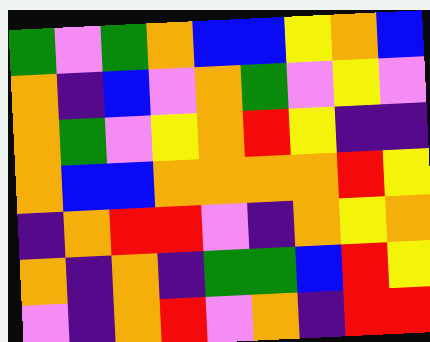[["green", "violet", "green", "orange", "blue", "blue", "yellow", "orange", "blue"], ["orange", "indigo", "blue", "violet", "orange", "green", "violet", "yellow", "violet"], ["orange", "green", "violet", "yellow", "orange", "red", "yellow", "indigo", "indigo"], ["orange", "blue", "blue", "orange", "orange", "orange", "orange", "red", "yellow"], ["indigo", "orange", "red", "red", "violet", "indigo", "orange", "yellow", "orange"], ["orange", "indigo", "orange", "indigo", "green", "green", "blue", "red", "yellow"], ["violet", "indigo", "orange", "red", "violet", "orange", "indigo", "red", "red"]]